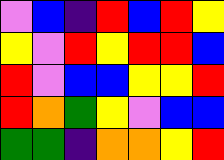[["violet", "blue", "indigo", "red", "blue", "red", "yellow"], ["yellow", "violet", "red", "yellow", "red", "red", "blue"], ["red", "violet", "blue", "blue", "yellow", "yellow", "red"], ["red", "orange", "green", "yellow", "violet", "blue", "blue"], ["green", "green", "indigo", "orange", "orange", "yellow", "red"]]